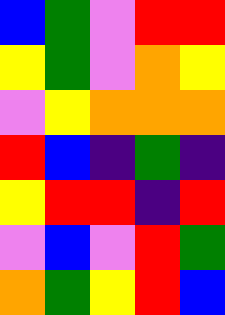[["blue", "green", "violet", "red", "red"], ["yellow", "green", "violet", "orange", "yellow"], ["violet", "yellow", "orange", "orange", "orange"], ["red", "blue", "indigo", "green", "indigo"], ["yellow", "red", "red", "indigo", "red"], ["violet", "blue", "violet", "red", "green"], ["orange", "green", "yellow", "red", "blue"]]